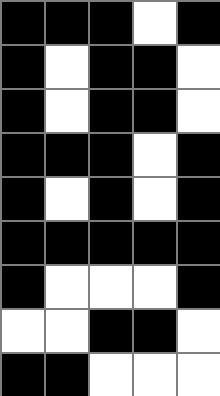[["black", "black", "black", "white", "black"], ["black", "white", "black", "black", "white"], ["black", "white", "black", "black", "white"], ["black", "black", "black", "white", "black"], ["black", "white", "black", "white", "black"], ["black", "black", "black", "black", "black"], ["black", "white", "white", "white", "black"], ["white", "white", "black", "black", "white"], ["black", "black", "white", "white", "white"]]